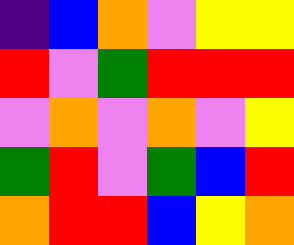[["indigo", "blue", "orange", "violet", "yellow", "yellow"], ["red", "violet", "green", "red", "red", "red"], ["violet", "orange", "violet", "orange", "violet", "yellow"], ["green", "red", "violet", "green", "blue", "red"], ["orange", "red", "red", "blue", "yellow", "orange"]]